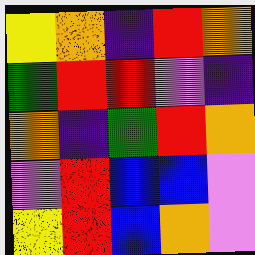[["yellow", "orange", "indigo", "red", "orange"], ["green", "red", "red", "violet", "indigo"], ["orange", "indigo", "green", "red", "orange"], ["violet", "red", "blue", "blue", "violet"], ["yellow", "red", "blue", "orange", "violet"]]